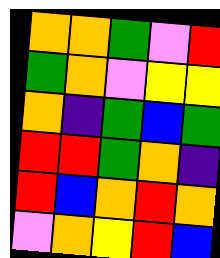[["orange", "orange", "green", "violet", "red"], ["green", "orange", "violet", "yellow", "yellow"], ["orange", "indigo", "green", "blue", "green"], ["red", "red", "green", "orange", "indigo"], ["red", "blue", "orange", "red", "orange"], ["violet", "orange", "yellow", "red", "blue"]]